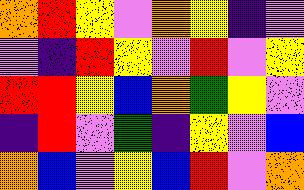[["orange", "red", "yellow", "violet", "orange", "yellow", "indigo", "violet"], ["violet", "indigo", "red", "yellow", "violet", "red", "violet", "yellow"], ["red", "red", "yellow", "blue", "orange", "green", "yellow", "violet"], ["indigo", "red", "violet", "green", "indigo", "yellow", "violet", "blue"], ["orange", "blue", "violet", "yellow", "blue", "red", "violet", "orange"]]